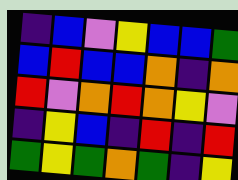[["indigo", "blue", "violet", "yellow", "blue", "blue", "green"], ["blue", "red", "blue", "blue", "orange", "indigo", "orange"], ["red", "violet", "orange", "red", "orange", "yellow", "violet"], ["indigo", "yellow", "blue", "indigo", "red", "indigo", "red"], ["green", "yellow", "green", "orange", "green", "indigo", "yellow"]]